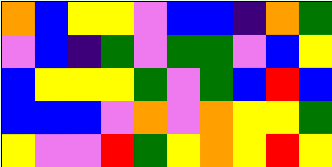[["orange", "blue", "yellow", "yellow", "violet", "blue", "blue", "indigo", "orange", "green"], ["violet", "blue", "indigo", "green", "violet", "green", "green", "violet", "blue", "yellow"], ["blue", "yellow", "yellow", "yellow", "green", "violet", "green", "blue", "red", "blue"], ["blue", "blue", "blue", "violet", "orange", "violet", "orange", "yellow", "yellow", "green"], ["yellow", "violet", "violet", "red", "green", "yellow", "orange", "yellow", "red", "yellow"]]